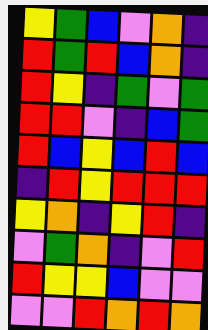[["yellow", "green", "blue", "violet", "orange", "indigo"], ["red", "green", "red", "blue", "orange", "indigo"], ["red", "yellow", "indigo", "green", "violet", "green"], ["red", "red", "violet", "indigo", "blue", "green"], ["red", "blue", "yellow", "blue", "red", "blue"], ["indigo", "red", "yellow", "red", "red", "red"], ["yellow", "orange", "indigo", "yellow", "red", "indigo"], ["violet", "green", "orange", "indigo", "violet", "red"], ["red", "yellow", "yellow", "blue", "violet", "violet"], ["violet", "violet", "red", "orange", "red", "orange"]]